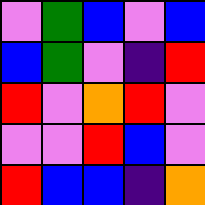[["violet", "green", "blue", "violet", "blue"], ["blue", "green", "violet", "indigo", "red"], ["red", "violet", "orange", "red", "violet"], ["violet", "violet", "red", "blue", "violet"], ["red", "blue", "blue", "indigo", "orange"]]